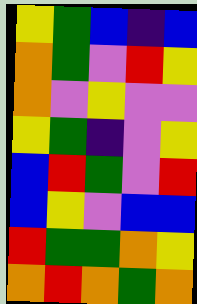[["yellow", "green", "blue", "indigo", "blue"], ["orange", "green", "violet", "red", "yellow"], ["orange", "violet", "yellow", "violet", "violet"], ["yellow", "green", "indigo", "violet", "yellow"], ["blue", "red", "green", "violet", "red"], ["blue", "yellow", "violet", "blue", "blue"], ["red", "green", "green", "orange", "yellow"], ["orange", "red", "orange", "green", "orange"]]